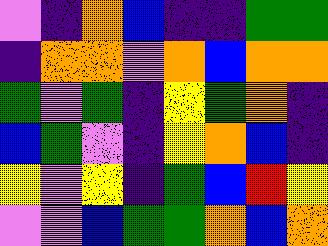[["violet", "indigo", "orange", "blue", "indigo", "indigo", "green", "green"], ["indigo", "orange", "orange", "violet", "orange", "blue", "orange", "orange"], ["green", "violet", "green", "indigo", "yellow", "green", "orange", "indigo"], ["blue", "green", "violet", "indigo", "yellow", "orange", "blue", "indigo"], ["yellow", "violet", "yellow", "indigo", "green", "blue", "red", "yellow"], ["violet", "violet", "blue", "green", "green", "orange", "blue", "orange"]]